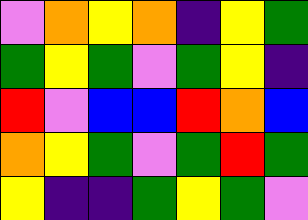[["violet", "orange", "yellow", "orange", "indigo", "yellow", "green"], ["green", "yellow", "green", "violet", "green", "yellow", "indigo"], ["red", "violet", "blue", "blue", "red", "orange", "blue"], ["orange", "yellow", "green", "violet", "green", "red", "green"], ["yellow", "indigo", "indigo", "green", "yellow", "green", "violet"]]